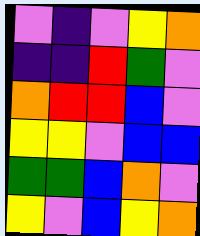[["violet", "indigo", "violet", "yellow", "orange"], ["indigo", "indigo", "red", "green", "violet"], ["orange", "red", "red", "blue", "violet"], ["yellow", "yellow", "violet", "blue", "blue"], ["green", "green", "blue", "orange", "violet"], ["yellow", "violet", "blue", "yellow", "orange"]]